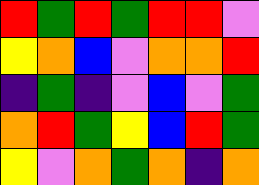[["red", "green", "red", "green", "red", "red", "violet"], ["yellow", "orange", "blue", "violet", "orange", "orange", "red"], ["indigo", "green", "indigo", "violet", "blue", "violet", "green"], ["orange", "red", "green", "yellow", "blue", "red", "green"], ["yellow", "violet", "orange", "green", "orange", "indigo", "orange"]]